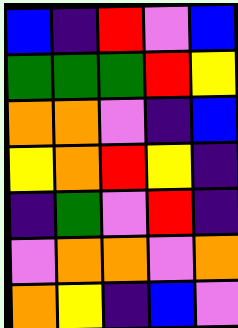[["blue", "indigo", "red", "violet", "blue"], ["green", "green", "green", "red", "yellow"], ["orange", "orange", "violet", "indigo", "blue"], ["yellow", "orange", "red", "yellow", "indigo"], ["indigo", "green", "violet", "red", "indigo"], ["violet", "orange", "orange", "violet", "orange"], ["orange", "yellow", "indigo", "blue", "violet"]]